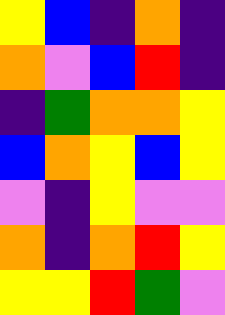[["yellow", "blue", "indigo", "orange", "indigo"], ["orange", "violet", "blue", "red", "indigo"], ["indigo", "green", "orange", "orange", "yellow"], ["blue", "orange", "yellow", "blue", "yellow"], ["violet", "indigo", "yellow", "violet", "violet"], ["orange", "indigo", "orange", "red", "yellow"], ["yellow", "yellow", "red", "green", "violet"]]